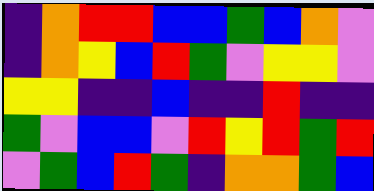[["indigo", "orange", "red", "red", "blue", "blue", "green", "blue", "orange", "violet"], ["indigo", "orange", "yellow", "blue", "red", "green", "violet", "yellow", "yellow", "violet"], ["yellow", "yellow", "indigo", "indigo", "blue", "indigo", "indigo", "red", "indigo", "indigo"], ["green", "violet", "blue", "blue", "violet", "red", "yellow", "red", "green", "red"], ["violet", "green", "blue", "red", "green", "indigo", "orange", "orange", "green", "blue"]]